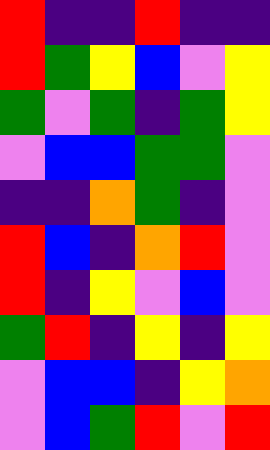[["red", "indigo", "indigo", "red", "indigo", "indigo"], ["red", "green", "yellow", "blue", "violet", "yellow"], ["green", "violet", "green", "indigo", "green", "yellow"], ["violet", "blue", "blue", "green", "green", "violet"], ["indigo", "indigo", "orange", "green", "indigo", "violet"], ["red", "blue", "indigo", "orange", "red", "violet"], ["red", "indigo", "yellow", "violet", "blue", "violet"], ["green", "red", "indigo", "yellow", "indigo", "yellow"], ["violet", "blue", "blue", "indigo", "yellow", "orange"], ["violet", "blue", "green", "red", "violet", "red"]]